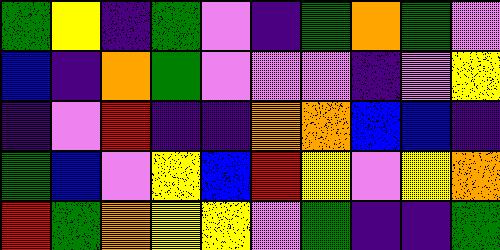[["green", "yellow", "indigo", "green", "violet", "indigo", "green", "orange", "green", "violet"], ["blue", "indigo", "orange", "green", "violet", "violet", "violet", "indigo", "violet", "yellow"], ["indigo", "violet", "red", "indigo", "indigo", "orange", "orange", "blue", "blue", "indigo"], ["green", "blue", "violet", "yellow", "blue", "red", "yellow", "violet", "yellow", "orange"], ["red", "green", "orange", "yellow", "yellow", "violet", "green", "indigo", "indigo", "green"]]